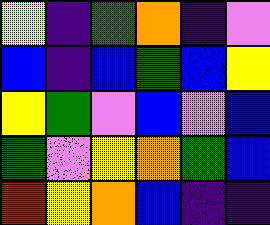[["yellow", "indigo", "green", "orange", "indigo", "violet"], ["blue", "indigo", "blue", "green", "blue", "yellow"], ["yellow", "green", "violet", "blue", "violet", "blue"], ["green", "violet", "yellow", "orange", "green", "blue"], ["red", "yellow", "orange", "blue", "indigo", "indigo"]]